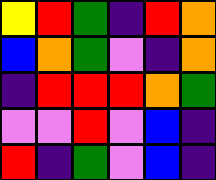[["yellow", "red", "green", "indigo", "red", "orange"], ["blue", "orange", "green", "violet", "indigo", "orange"], ["indigo", "red", "red", "red", "orange", "green"], ["violet", "violet", "red", "violet", "blue", "indigo"], ["red", "indigo", "green", "violet", "blue", "indigo"]]